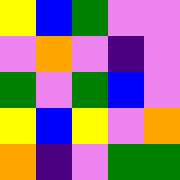[["yellow", "blue", "green", "violet", "violet"], ["violet", "orange", "violet", "indigo", "violet"], ["green", "violet", "green", "blue", "violet"], ["yellow", "blue", "yellow", "violet", "orange"], ["orange", "indigo", "violet", "green", "green"]]